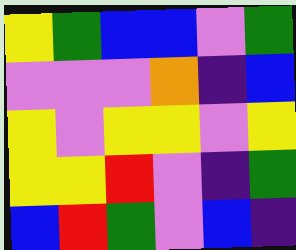[["yellow", "green", "blue", "blue", "violet", "green"], ["violet", "violet", "violet", "orange", "indigo", "blue"], ["yellow", "violet", "yellow", "yellow", "violet", "yellow"], ["yellow", "yellow", "red", "violet", "indigo", "green"], ["blue", "red", "green", "violet", "blue", "indigo"]]